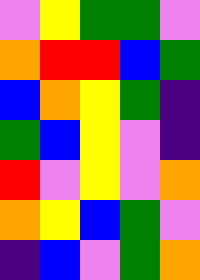[["violet", "yellow", "green", "green", "violet"], ["orange", "red", "red", "blue", "green"], ["blue", "orange", "yellow", "green", "indigo"], ["green", "blue", "yellow", "violet", "indigo"], ["red", "violet", "yellow", "violet", "orange"], ["orange", "yellow", "blue", "green", "violet"], ["indigo", "blue", "violet", "green", "orange"]]